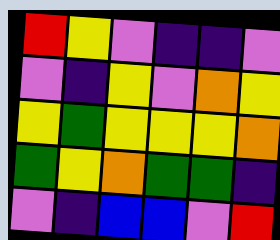[["red", "yellow", "violet", "indigo", "indigo", "violet"], ["violet", "indigo", "yellow", "violet", "orange", "yellow"], ["yellow", "green", "yellow", "yellow", "yellow", "orange"], ["green", "yellow", "orange", "green", "green", "indigo"], ["violet", "indigo", "blue", "blue", "violet", "red"]]